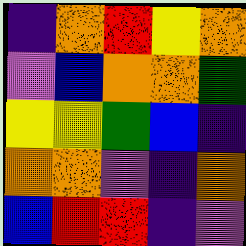[["indigo", "orange", "red", "yellow", "orange"], ["violet", "blue", "orange", "orange", "green"], ["yellow", "yellow", "green", "blue", "indigo"], ["orange", "orange", "violet", "indigo", "orange"], ["blue", "red", "red", "indigo", "violet"]]